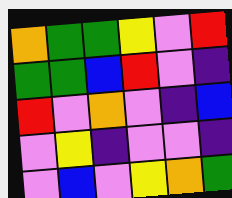[["orange", "green", "green", "yellow", "violet", "red"], ["green", "green", "blue", "red", "violet", "indigo"], ["red", "violet", "orange", "violet", "indigo", "blue"], ["violet", "yellow", "indigo", "violet", "violet", "indigo"], ["violet", "blue", "violet", "yellow", "orange", "green"]]